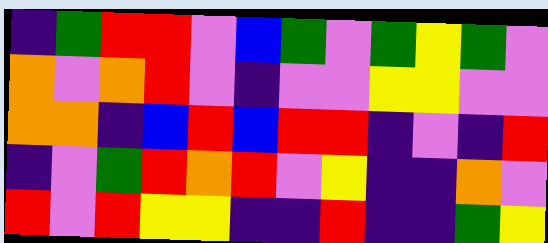[["indigo", "green", "red", "red", "violet", "blue", "green", "violet", "green", "yellow", "green", "violet"], ["orange", "violet", "orange", "red", "violet", "indigo", "violet", "violet", "yellow", "yellow", "violet", "violet"], ["orange", "orange", "indigo", "blue", "red", "blue", "red", "red", "indigo", "violet", "indigo", "red"], ["indigo", "violet", "green", "red", "orange", "red", "violet", "yellow", "indigo", "indigo", "orange", "violet"], ["red", "violet", "red", "yellow", "yellow", "indigo", "indigo", "red", "indigo", "indigo", "green", "yellow"]]